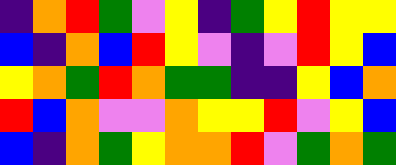[["indigo", "orange", "red", "green", "violet", "yellow", "indigo", "green", "yellow", "red", "yellow", "yellow"], ["blue", "indigo", "orange", "blue", "red", "yellow", "violet", "indigo", "violet", "red", "yellow", "blue"], ["yellow", "orange", "green", "red", "orange", "green", "green", "indigo", "indigo", "yellow", "blue", "orange"], ["red", "blue", "orange", "violet", "violet", "orange", "yellow", "yellow", "red", "violet", "yellow", "blue"], ["blue", "indigo", "orange", "green", "yellow", "orange", "orange", "red", "violet", "green", "orange", "green"]]